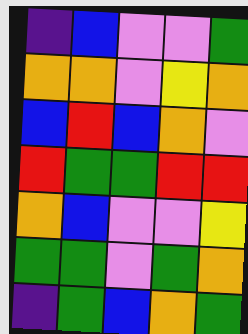[["indigo", "blue", "violet", "violet", "green"], ["orange", "orange", "violet", "yellow", "orange"], ["blue", "red", "blue", "orange", "violet"], ["red", "green", "green", "red", "red"], ["orange", "blue", "violet", "violet", "yellow"], ["green", "green", "violet", "green", "orange"], ["indigo", "green", "blue", "orange", "green"]]